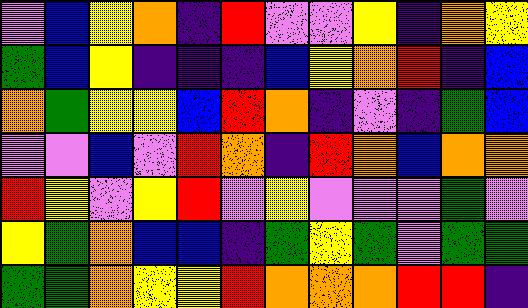[["violet", "blue", "yellow", "orange", "indigo", "red", "violet", "violet", "yellow", "indigo", "orange", "yellow"], ["green", "blue", "yellow", "indigo", "indigo", "indigo", "blue", "yellow", "orange", "red", "indigo", "blue"], ["orange", "green", "yellow", "yellow", "blue", "red", "orange", "indigo", "violet", "indigo", "green", "blue"], ["violet", "violet", "blue", "violet", "red", "orange", "indigo", "red", "orange", "blue", "orange", "orange"], ["red", "yellow", "violet", "yellow", "red", "violet", "yellow", "violet", "violet", "violet", "green", "violet"], ["yellow", "green", "orange", "blue", "blue", "indigo", "green", "yellow", "green", "violet", "green", "green"], ["green", "green", "orange", "yellow", "yellow", "red", "orange", "orange", "orange", "red", "red", "indigo"]]